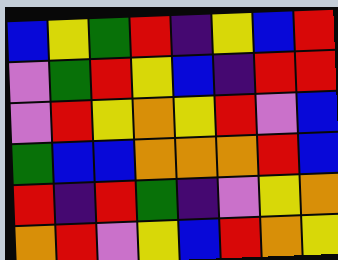[["blue", "yellow", "green", "red", "indigo", "yellow", "blue", "red"], ["violet", "green", "red", "yellow", "blue", "indigo", "red", "red"], ["violet", "red", "yellow", "orange", "yellow", "red", "violet", "blue"], ["green", "blue", "blue", "orange", "orange", "orange", "red", "blue"], ["red", "indigo", "red", "green", "indigo", "violet", "yellow", "orange"], ["orange", "red", "violet", "yellow", "blue", "red", "orange", "yellow"]]